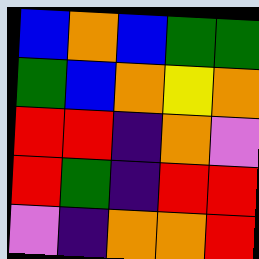[["blue", "orange", "blue", "green", "green"], ["green", "blue", "orange", "yellow", "orange"], ["red", "red", "indigo", "orange", "violet"], ["red", "green", "indigo", "red", "red"], ["violet", "indigo", "orange", "orange", "red"]]